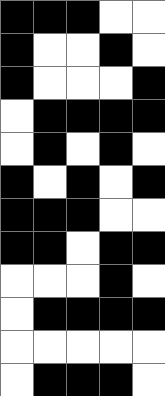[["black", "black", "black", "white", "white"], ["black", "white", "white", "black", "white"], ["black", "white", "white", "white", "black"], ["white", "black", "black", "black", "black"], ["white", "black", "white", "black", "white"], ["black", "white", "black", "white", "black"], ["black", "black", "black", "white", "white"], ["black", "black", "white", "black", "black"], ["white", "white", "white", "black", "white"], ["white", "black", "black", "black", "black"], ["white", "white", "white", "white", "white"], ["white", "black", "black", "black", "white"]]